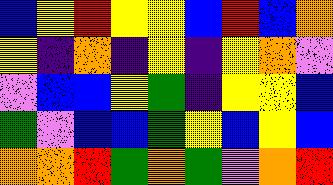[["blue", "yellow", "red", "yellow", "yellow", "blue", "red", "blue", "orange"], ["yellow", "indigo", "orange", "indigo", "yellow", "indigo", "yellow", "orange", "violet"], ["violet", "blue", "blue", "yellow", "green", "indigo", "yellow", "yellow", "blue"], ["green", "violet", "blue", "blue", "green", "yellow", "blue", "yellow", "blue"], ["orange", "orange", "red", "green", "orange", "green", "violet", "orange", "red"]]